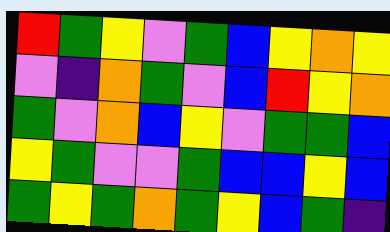[["red", "green", "yellow", "violet", "green", "blue", "yellow", "orange", "yellow"], ["violet", "indigo", "orange", "green", "violet", "blue", "red", "yellow", "orange"], ["green", "violet", "orange", "blue", "yellow", "violet", "green", "green", "blue"], ["yellow", "green", "violet", "violet", "green", "blue", "blue", "yellow", "blue"], ["green", "yellow", "green", "orange", "green", "yellow", "blue", "green", "indigo"]]